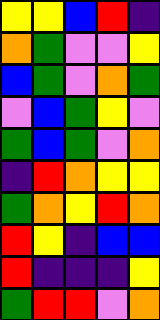[["yellow", "yellow", "blue", "red", "indigo"], ["orange", "green", "violet", "violet", "yellow"], ["blue", "green", "violet", "orange", "green"], ["violet", "blue", "green", "yellow", "violet"], ["green", "blue", "green", "violet", "orange"], ["indigo", "red", "orange", "yellow", "yellow"], ["green", "orange", "yellow", "red", "orange"], ["red", "yellow", "indigo", "blue", "blue"], ["red", "indigo", "indigo", "indigo", "yellow"], ["green", "red", "red", "violet", "orange"]]